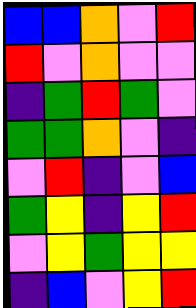[["blue", "blue", "orange", "violet", "red"], ["red", "violet", "orange", "violet", "violet"], ["indigo", "green", "red", "green", "violet"], ["green", "green", "orange", "violet", "indigo"], ["violet", "red", "indigo", "violet", "blue"], ["green", "yellow", "indigo", "yellow", "red"], ["violet", "yellow", "green", "yellow", "yellow"], ["indigo", "blue", "violet", "yellow", "red"]]